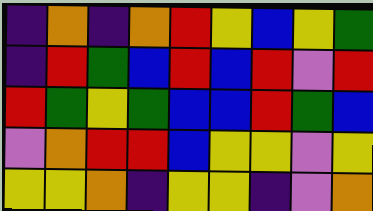[["indigo", "orange", "indigo", "orange", "red", "yellow", "blue", "yellow", "green"], ["indigo", "red", "green", "blue", "red", "blue", "red", "violet", "red"], ["red", "green", "yellow", "green", "blue", "blue", "red", "green", "blue"], ["violet", "orange", "red", "red", "blue", "yellow", "yellow", "violet", "yellow"], ["yellow", "yellow", "orange", "indigo", "yellow", "yellow", "indigo", "violet", "orange"]]